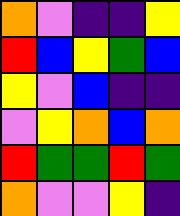[["orange", "violet", "indigo", "indigo", "yellow"], ["red", "blue", "yellow", "green", "blue"], ["yellow", "violet", "blue", "indigo", "indigo"], ["violet", "yellow", "orange", "blue", "orange"], ["red", "green", "green", "red", "green"], ["orange", "violet", "violet", "yellow", "indigo"]]